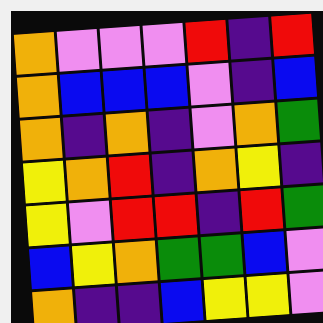[["orange", "violet", "violet", "violet", "red", "indigo", "red"], ["orange", "blue", "blue", "blue", "violet", "indigo", "blue"], ["orange", "indigo", "orange", "indigo", "violet", "orange", "green"], ["yellow", "orange", "red", "indigo", "orange", "yellow", "indigo"], ["yellow", "violet", "red", "red", "indigo", "red", "green"], ["blue", "yellow", "orange", "green", "green", "blue", "violet"], ["orange", "indigo", "indigo", "blue", "yellow", "yellow", "violet"]]